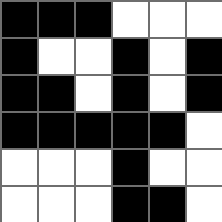[["black", "black", "black", "white", "white", "white"], ["black", "white", "white", "black", "white", "black"], ["black", "black", "white", "black", "white", "black"], ["black", "black", "black", "black", "black", "white"], ["white", "white", "white", "black", "white", "white"], ["white", "white", "white", "black", "black", "white"]]